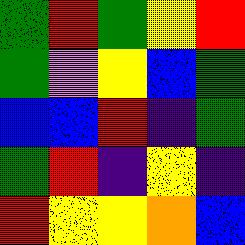[["green", "red", "green", "yellow", "red"], ["green", "violet", "yellow", "blue", "green"], ["blue", "blue", "red", "indigo", "green"], ["green", "red", "indigo", "yellow", "indigo"], ["red", "yellow", "yellow", "orange", "blue"]]